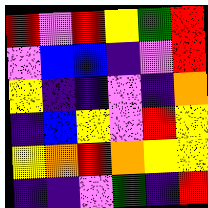[["red", "violet", "red", "yellow", "green", "red"], ["violet", "blue", "blue", "indigo", "violet", "red"], ["yellow", "indigo", "indigo", "violet", "indigo", "orange"], ["indigo", "blue", "yellow", "violet", "red", "yellow"], ["yellow", "orange", "red", "orange", "yellow", "yellow"], ["indigo", "indigo", "violet", "green", "indigo", "red"]]